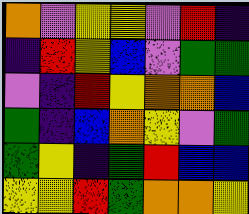[["orange", "violet", "yellow", "yellow", "violet", "red", "indigo"], ["indigo", "red", "yellow", "blue", "violet", "green", "green"], ["violet", "indigo", "red", "yellow", "orange", "orange", "blue"], ["green", "indigo", "blue", "orange", "yellow", "violet", "green"], ["green", "yellow", "indigo", "green", "red", "blue", "blue"], ["yellow", "yellow", "red", "green", "orange", "orange", "yellow"]]